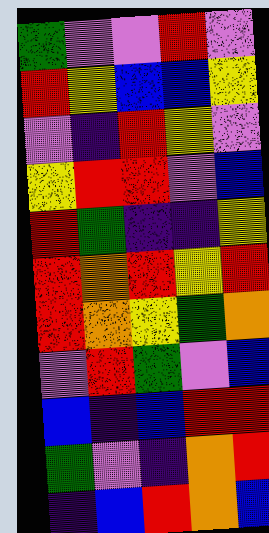[["green", "violet", "violet", "red", "violet"], ["red", "yellow", "blue", "blue", "yellow"], ["violet", "indigo", "red", "yellow", "violet"], ["yellow", "red", "red", "violet", "blue"], ["red", "green", "indigo", "indigo", "yellow"], ["red", "orange", "red", "yellow", "red"], ["red", "orange", "yellow", "green", "orange"], ["violet", "red", "green", "violet", "blue"], ["blue", "indigo", "blue", "red", "red"], ["green", "violet", "indigo", "orange", "red"], ["indigo", "blue", "red", "orange", "blue"]]